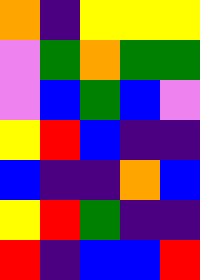[["orange", "indigo", "yellow", "yellow", "yellow"], ["violet", "green", "orange", "green", "green"], ["violet", "blue", "green", "blue", "violet"], ["yellow", "red", "blue", "indigo", "indigo"], ["blue", "indigo", "indigo", "orange", "blue"], ["yellow", "red", "green", "indigo", "indigo"], ["red", "indigo", "blue", "blue", "red"]]